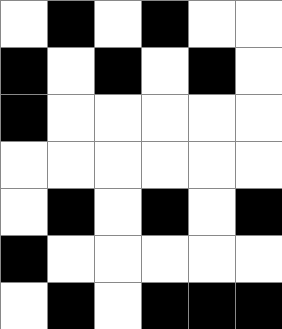[["white", "black", "white", "black", "white", "white"], ["black", "white", "black", "white", "black", "white"], ["black", "white", "white", "white", "white", "white"], ["white", "white", "white", "white", "white", "white"], ["white", "black", "white", "black", "white", "black"], ["black", "white", "white", "white", "white", "white"], ["white", "black", "white", "black", "black", "black"]]